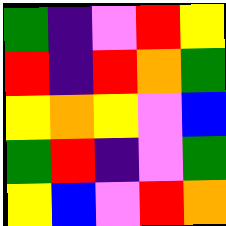[["green", "indigo", "violet", "red", "yellow"], ["red", "indigo", "red", "orange", "green"], ["yellow", "orange", "yellow", "violet", "blue"], ["green", "red", "indigo", "violet", "green"], ["yellow", "blue", "violet", "red", "orange"]]